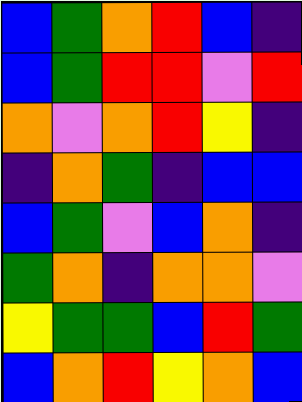[["blue", "green", "orange", "red", "blue", "indigo"], ["blue", "green", "red", "red", "violet", "red"], ["orange", "violet", "orange", "red", "yellow", "indigo"], ["indigo", "orange", "green", "indigo", "blue", "blue"], ["blue", "green", "violet", "blue", "orange", "indigo"], ["green", "orange", "indigo", "orange", "orange", "violet"], ["yellow", "green", "green", "blue", "red", "green"], ["blue", "orange", "red", "yellow", "orange", "blue"]]